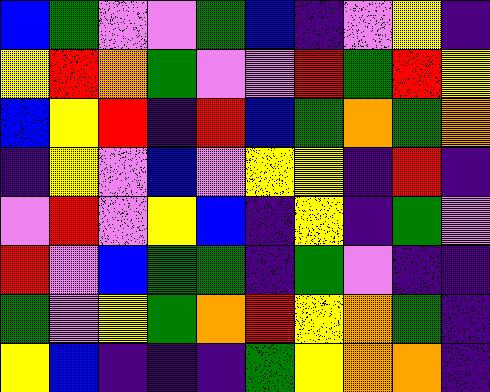[["blue", "green", "violet", "violet", "green", "blue", "indigo", "violet", "yellow", "indigo"], ["yellow", "red", "orange", "green", "violet", "violet", "red", "green", "red", "yellow"], ["blue", "yellow", "red", "indigo", "red", "blue", "green", "orange", "green", "orange"], ["indigo", "yellow", "violet", "blue", "violet", "yellow", "yellow", "indigo", "red", "indigo"], ["violet", "red", "violet", "yellow", "blue", "indigo", "yellow", "indigo", "green", "violet"], ["red", "violet", "blue", "green", "green", "indigo", "green", "violet", "indigo", "indigo"], ["green", "violet", "yellow", "green", "orange", "red", "yellow", "orange", "green", "indigo"], ["yellow", "blue", "indigo", "indigo", "indigo", "green", "yellow", "orange", "orange", "indigo"]]